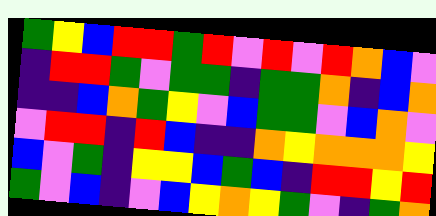[["green", "yellow", "blue", "red", "red", "green", "red", "violet", "red", "violet", "red", "orange", "blue", "violet"], ["indigo", "red", "red", "green", "violet", "green", "green", "indigo", "green", "green", "orange", "indigo", "blue", "orange"], ["indigo", "indigo", "blue", "orange", "green", "yellow", "violet", "blue", "green", "green", "violet", "blue", "orange", "violet"], ["violet", "red", "red", "indigo", "red", "blue", "indigo", "indigo", "orange", "yellow", "orange", "orange", "orange", "yellow"], ["blue", "violet", "green", "indigo", "yellow", "yellow", "blue", "green", "blue", "indigo", "red", "red", "yellow", "red"], ["green", "violet", "blue", "indigo", "violet", "blue", "yellow", "orange", "yellow", "green", "violet", "indigo", "green", "orange"]]